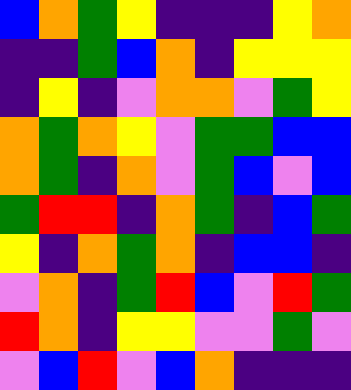[["blue", "orange", "green", "yellow", "indigo", "indigo", "indigo", "yellow", "orange"], ["indigo", "indigo", "green", "blue", "orange", "indigo", "yellow", "yellow", "yellow"], ["indigo", "yellow", "indigo", "violet", "orange", "orange", "violet", "green", "yellow"], ["orange", "green", "orange", "yellow", "violet", "green", "green", "blue", "blue"], ["orange", "green", "indigo", "orange", "violet", "green", "blue", "violet", "blue"], ["green", "red", "red", "indigo", "orange", "green", "indigo", "blue", "green"], ["yellow", "indigo", "orange", "green", "orange", "indigo", "blue", "blue", "indigo"], ["violet", "orange", "indigo", "green", "red", "blue", "violet", "red", "green"], ["red", "orange", "indigo", "yellow", "yellow", "violet", "violet", "green", "violet"], ["violet", "blue", "red", "violet", "blue", "orange", "indigo", "indigo", "indigo"]]